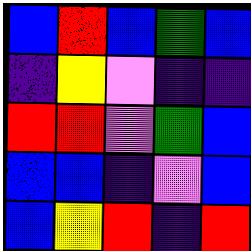[["blue", "red", "blue", "green", "blue"], ["indigo", "yellow", "violet", "indigo", "indigo"], ["red", "red", "violet", "green", "blue"], ["blue", "blue", "indigo", "violet", "blue"], ["blue", "yellow", "red", "indigo", "red"]]